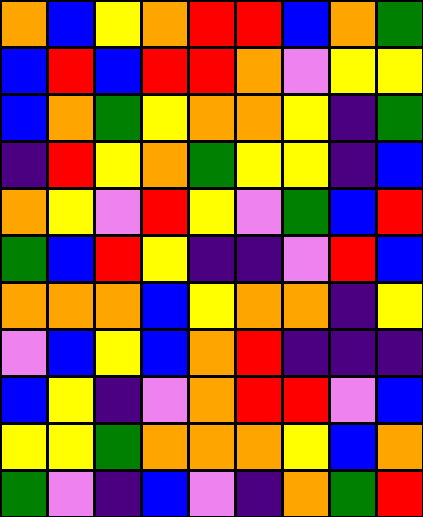[["orange", "blue", "yellow", "orange", "red", "red", "blue", "orange", "green"], ["blue", "red", "blue", "red", "red", "orange", "violet", "yellow", "yellow"], ["blue", "orange", "green", "yellow", "orange", "orange", "yellow", "indigo", "green"], ["indigo", "red", "yellow", "orange", "green", "yellow", "yellow", "indigo", "blue"], ["orange", "yellow", "violet", "red", "yellow", "violet", "green", "blue", "red"], ["green", "blue", "red", "yellow", "indigo", "indigo", "violet", "red", "blue"], ["orange", "orange", "orange", "blue", "yellow", "orange", "orange", "indigo", "yellow"], ["violet", "blue", "yellow", "blue", "orange", "red", "indigo", "indigo", "indigo"], ["blue", "yellow", "indigo", "violet", "orange", "red", "red", "violet", "blue"], ["yellow", "yellow", "green", "orange", "orange", "orange", "yellow", "blue", "orange"], ["green", "violet", "indigo", "blue", "violet", "indigo", "orange", "green", "red"]]